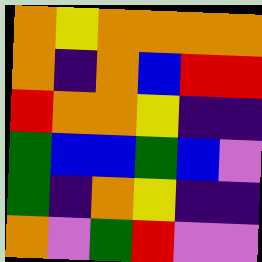[["orange", "yellow", "orange", "orange", "orange", "orange"], ["orange", "indigo", "orange", "blue", "red", "red"], ["red", "orange", "orange", "yellow", "indigo", "indigo"], ["green", "blue", "blue", "green", "blue", "violet"], ["green", "indigo", "orange", "yellow", "indigo", "indigo"], ["orange", "violet", "green", "red", "violet", "violet"]]